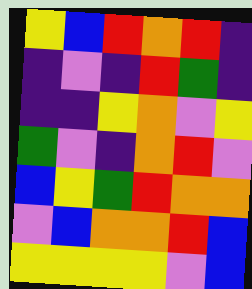[["yellow", "blue", "red", "orange", "red", "indigo"], ["indigo", "violet", "indigo", "red", "green", "indigo"], ["indigo", "indigo", "yellow", "orange", "violet", "yellow"], ["green", "violet", "indigo", "orange", "red", "violet"], ["blue", "yellow", "green", "red", "orange", "orange"], ["violet", "blue", "orange", "orange", "red", "blue"], ["yellow", "yellow", "yellow", "yellow", "violet", "blue"]]